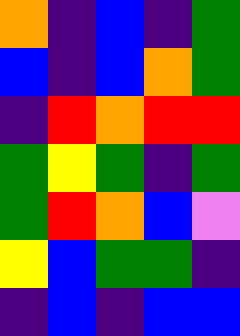[["orange", "indigo", "blue", "indigo", "green"], ["blue", "indigo", "blue", "orange", "green"], ["indigo", "red", "orange", "red", "red"], ["green", "yellow", "green", "indigo", "green"], ["green", "red", "orange", "blue", "violet"], ["yellow", "blue", "green", "green", "indigo"], ["indigo", "blue", "indigo", "blue", "blue"]]